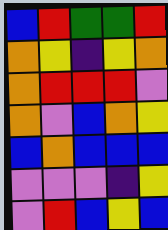[["blue", "red", "green", "green", "red"], ["orange", "yellow", "indigo", "yellow", "orange"], ["orange", "red", "red", "red", "violet"], ["orange", "violet", "blue", "orange", "yellow"], ["blue", "orange", "blue", "blue", "blue"], ["violet", "violet", "violet", "indigo", "yellow"], ["violet", "red", "blue", "yellow", "blue"]]